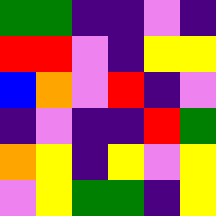[["green", "green", "indigo", "indigo", "violet", "indigo"], ["red", "red", "violet", "indigo", "yellow", "yellow"], ["blue", "orange", "violet", "red", "indigo", "violet"], ["indigo", "violet", "indigo", "indigo", "red", "green"], ["orange", "yellow", "indigo", "yellow", "violet", "yellow"], ["violet", "yellow", "green", "green", "indigo", "yellow"]]